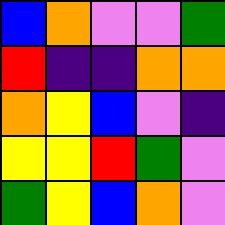[["blue", "orange", "violet", "violet", "green"], ["red", "indigo", "indigo", "orange", "orange"], ["orange", "yellow", "blue", "violet", "indigo"], ["yellow", "yellow", "red", "green", "violet"], ["green", "yellow", "blue", "orange", "violet"]]